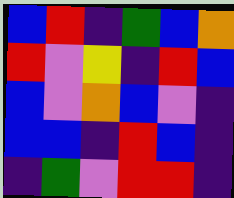[["blue", "red", "indigo", "green", "blue", "orange"], ["red", "violet", "yellow", "indigo", "red", "blue"], ["blue", "violet", "orange", "blue", "violet", "indigo"], ["blue", "blue", "indigo", "red", "blue", "indigo"], ["indigo", "green", "violet", "red", "red", "indigo"]]